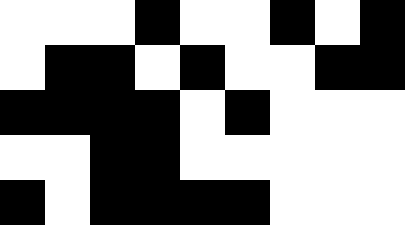[["white", "white", "white", "black", "white", "white", "black", "white", "black"], ["white", "black", "black", "white", "black", "white", "white", "black", "black"], ["black", "black", "black", "black", "white", "black", "white", "white", "white"], ["white", "white", "black", "black", "white", "white", "white", "white", "white"], ["black", "white", "black", "black", "black", "black", "white", "white", "white"]]